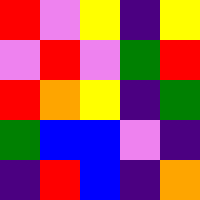[["red", "violet", "yellow", "indigo", "yellow"], ["violet", "red", "violet", "green", "red"], ["red", "orange", "yellow", "indigo", "green"], ["green", "blue", "blue", "violet", "indigo"], ["indigo", "red", "blue", "indigo", "orange"]]